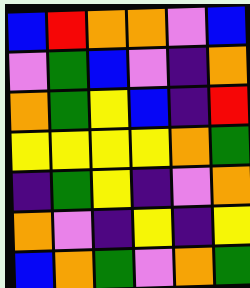[["blue", "red", "orange", "orange", "violet", "blue"], ["violet", "green", "blue", "violet", "indigo", "orange"], ["orange", "green", "yellow", "blue", "indigo", "red"], ["yellow", "yellow", "yellow", "yellow", "orange", "green"], ["indigo", "green", "yellow", "indigo", "violet", "orange"], ["orange", "violet", "indigo", "yellow", "indigo", "yellow"], ["blue", "orange", "green", "violet", "orange", "green"]]